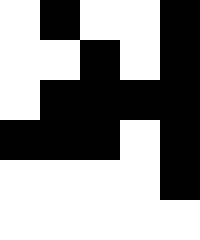[["white", "black", "white", "white", "black"], ["white", "white", "black", "white", "black"], ["white", "black", "black", "black", "black"], ["black", "black", "black", "white", "black"], ["white", "white", "white", "white", "black"], ["white", "white", "white", "white", "white"]]